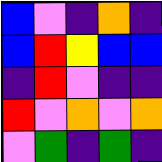[["blue", "violet", "indigo", "orange", "indigo"], ["blue", "red", "yellow", "blue", "blue"], ["indigo", "red", "violet", "indigo", "indigo"], ["red", "violet", "orange", "violet", "orange"], ["violet", "green", "indigo", "green", "indigo"]]